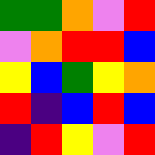[["green", "green", "orange", "violet", "red"], ["violet", "orange", "red", "red", "blue"], ["yellow", "blue", "green", "yellow", "orange"], ["red", "indigo", "blue", "red", "blue"], ["indigo", "red", "yellow", "violet", "red"]]